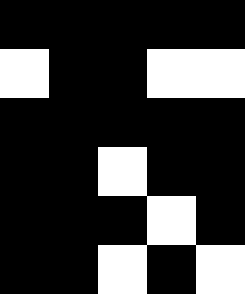[["black", "black", "black", "black", "black"], ["white", "black", "black", "white", "white"], ["black", "black", "black", "black", "black"], ["black", "black", "white", "black", "black"], ["black", "black", "black", "white", "black"], ["black", "black", "white", "black", "white"]]